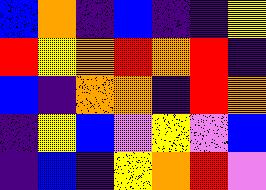[["blue", "orange", "indigo", "blue", "indigo", "indigo", "yellow"], ["red", "yellow", "orange", "red", "orange", "red", "indigo"], ["blue", "indigo", "orange", "orange", "indigo", "red", "orange"], ["indigo", "yellow", "blue", "violet", "yellow", "violet", "blue"], ["indigo", "blue", "indigo", "yellow", "orange", "red", "violet"]]